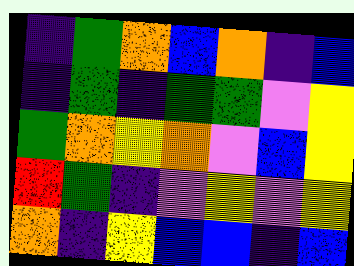[["indigo", "green", "orange", "blue", "orange", "indigo", "blue"], ["indigo", "green", "indigo", "green", "green", "violet", "yellow"], ["green", "orange", "yellow", "orange", "violet", "blue", "yellow"], ["red", "green", "indigo", "violet", "yellow", "violet", "yellow"], ["orange", "indigo", "yellow", "blue", "blue", "indigo", "blue"]]